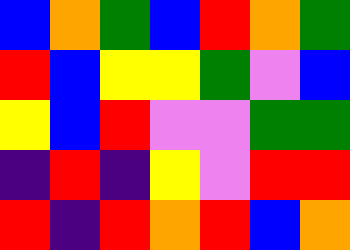[["blue", "orange", "green", "blue", "red", "orange", "green"], ["red", "blue", "yellow", "yellow", "green", "violet", "blue"], ["yellow", "blue", "red", "violet", "violet", "green", "green"], ["indigo", "red", "indigo", "yellow", "violet", "red", "red"], ["red", "indigo", "red", "orange", "red", "blue", "orange"]]